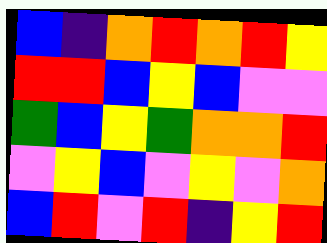[["blue", "indigo", "orange", "red", "orange", "red", "yellow"], ["red", "red", "blue", "yellow", "blue", "violet", "violet"], ["green", "blue", "yellow", "green", "orange", "orange", "red"], ["violet", "yellow", "blue", "violet", "yellow", "violet", "orange"], ["blue", "red", "violet", "red", "indigo", "yellow", "red"]]